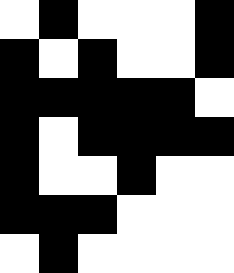[["white", "black", "white", "white", "white", "black"], ["black", "white", "black", "white", "white", "black"], ["black", "black", "black", "black", "black", "white"], ["black", "white", "black", "black", "black", "black"], ["black", "white", "white", "black", "white", "white"], ["black", "black", "black", "white", "white", "white"], ["white", "black", "white", "white", "white", "white"]]